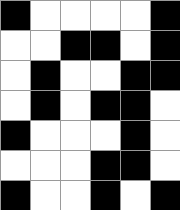[["black", "white", "white", "white", "white", "black"], ["white", "white", "black", "black", "white", "black"], ["white", "black", "white", "white", "black", "black"], ["white", "black", "white", "black", "black", "white"], ["black", "white", "white", "white", "black", "white"], ["white", "white", "white", "black", "black", "white"], ["black", "white", "white", "black", "white", "black"]]